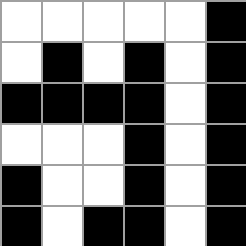[["white", "white", "white", "white", "white", "black"], ["white", "black", "white", "black", "white", "black"], ["black", "black", "black", "black", "white", "black"], ["white", "white", "white", "black", "white", "black"], ["black", "white", "white", "black", "white", "black"], ["black", "white", "black", "black", "white", "black"]]